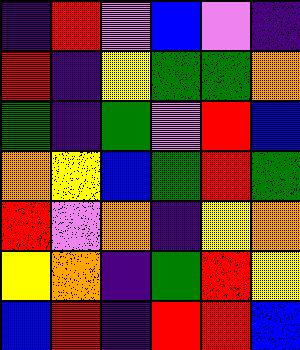[["indigo", "red", "violet", "blue", "violet", "indigo"], ["red", "indigo", "yellow", "green", "green", "orange"], ["green", "indigo", "green", "violet", "red", "blue"], ["orange", "yellow", "blue", "green", "red", "green"], ["red", "violet", "orange", "indigo", "yellow", "orange"], ["yellow", "orange", "indigo", "green", "red", "yellow"], ["blue", "red", "indigo", "red", "red", "blue"]]